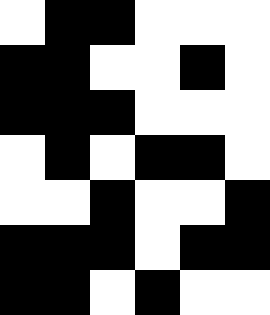[["white", "black", "black", "white", "white", "white"], ["black", "black", "white", "white", "black", "white"], ["black", "black", "black", "white", "white", "white"], ["white", "black", "white", "black", "black", "white"], ["white", "white", "black", "white", "white", "black"], ["black", "black", "black", "white", "black", "black"], ["black", "black", "white", "black", "white", "white"]]